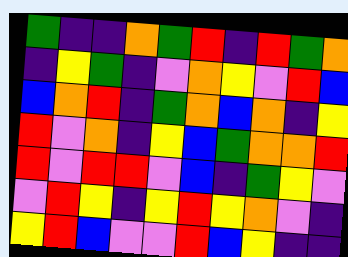[["green", "indigo", "indigo", "orange", "green", "red", "indigo", "red", "green", "orange"], ["indigo", "yellow", "green", "indigo", "violet", "orange", "yellow", "violet", "red", "blue"], ["blue", "orange", "red", "indigo", "green", "orange", "blue", "orange", "indigo", "yellow"], ["red", "violet", "orange", "indigo", "yellow", "blue", "green", "orange", "orange", "red"], ["red", "violet", "red", "red", "violet", "blue", "indigo", "green", "yellow", "violet"], ["violet", "red", "yellow", "indigo", "yellow", "red", "yellow", "orange", "violet", "indigo"], ["yellow", "red", "blue", "violet", "violet", "red", "blue", "yellow", "indigo", "indigo"]]